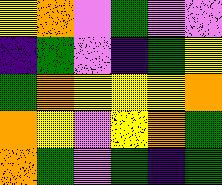[["yellow", "orange", "violet", "green", "violet", "violet"], ["indigo", "green", "violet", "indigo", "green", "yellow"], ["green", "orange", "yellow", "yellow", "yellow", "orange"], ["orange", "yellow", "violet", "yellow", "orange", "green"], ["orange", "green", "violet", "green", "indigo", "green"]]